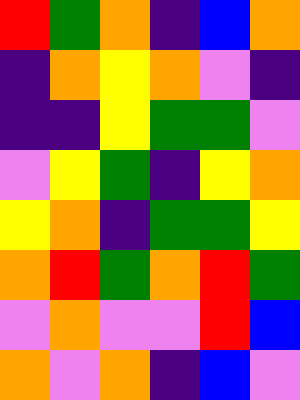[["red", "green", "orange", "indigo", "blue", "orange"], ["indigo", "orange", "yellow", "orange", "violet", "indigo"], ["indigo", "indigo", "yellow", "green", "green", "violet"], ["violet", "yellow", "green", "indigo", "yellow", "orange"], ["yellow", "orange", "indigo", "green", "green", "yellow"], ["orange", "red", "green", "orange", "red", "green"], ["violet", "orange", "violet", "violet", "red", "blue"], ["orange", "violet", "orange", "indigo", "blue", "violet"]]